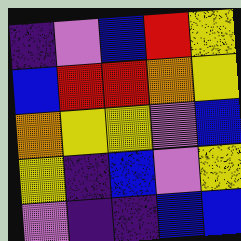[["indigo", "violet", "blue", "red", "yellow"], ["blue", "red", "red", "orange", "yellow"], ["orange", "yellow", "yellow", "violet", "blue"], ["yellow", "indigo", "blue", "violet", "yellow"], ["violet", "indigo", "indigo", "blue", "blue"]]